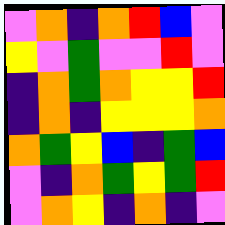[["violet", "orange", "indigo", "orange", "red", "blue", "violet"], ["yellow", "violet", "green", "violet", "violet", "red", "violet"], ["indigo", "orange", "green", "orange", "yellow", "yellow", "red"], ["indigo", "orange", "indigo", "yellow", "yellow", "yellow", "orange"], ["orange", "green", "yellow", "blue", "indigo", "green", "blue"], ["violet", "indigo", "orange", "green", "yellow", "green", "red"], ["violet", "orange", "yellow", "indigo", "orange", "indigo", "violet"]]